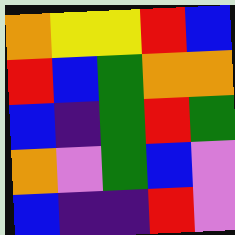[["orange", "yellow", "yellow", "red", "blue"], ["red", "blue", "green", "orange", "orange"], ["blue", "indigo", "green", "red", "green"], ["orange", "violet", "green", "blue", "violet"], ["blue", "indigo", "indigo", "red", "violet"]]